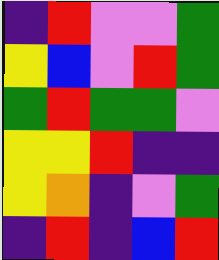[["indigo", "red", "violet", "violet", "green"], ["yellow", "blue", "violet", "red", "green"], ["green", "red", "green", "green", "violet"], ["yellow", "yellow", "red", "indigo", "indigo"], ["yellow", "orange", "indigo", "violet", "green"], ["indigo", "red", "indigo", "blue", "red"]]